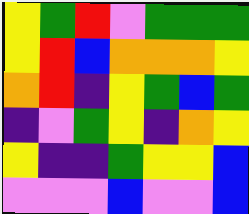[["yellow", "green", "red", "violet", "green", "green", "green"], ["yellow", "red", "blue", "orange", "orange", "orange", "yellow"], ["orange", "red", "indigo", "yellow", "green", "blue", "green"], ["indigo", "violet", "green", "yellow", "indigo", "orange", "yellow"], ["yellow", "indigo", "indigo", "green", "yellow", "yellow", "blue"], ["violet", "violet", "violet", "blue", "violet", "violet", "blue"]]